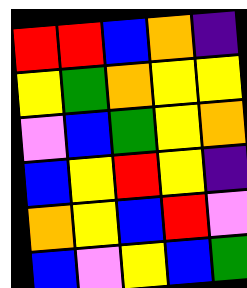[["red", "red", "blue", "orange", "indigo"], ["yellow", "green", "orange", "yellow", "yellow"], ["violet", "blue", "green", "yellow", "orange"], ["blue", "yellow", "red", "yellow", "indigo"], ["orange", "yellow", "blue", "red", "violet"], ["blue", "violet", "yellow", "blue", "green"]]